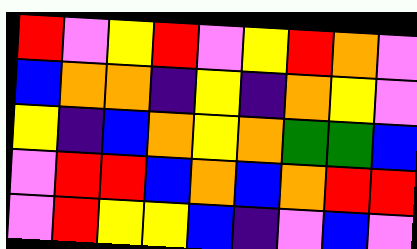[["red", "violet", "yellow", "red", "violet", "yellow", "red", "orange", "violet"], ["blue", "orange", "orange", "indigo", "yellow", "indigo", "orange", "yellow", "violet"], ["yellow", "indigo", "blue", "orange", "yellow", "orange", "green", "green", "blue"], ["violet", "red", "red", "blue", "orange", "blue", "orange", "red", "red"], ["violet", "red", "yellow", "yellow", "blue", "indigo", "violet", "blue", "violet"]]